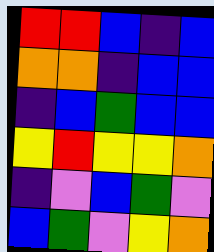[["red", "red", "blue", "indigo", "blue"], ["orange", "orange", "indigo", "blue", "blue"], ["indigo", "blue", "green", "blue", "blue"], ["yellow", "red", "yellow", "yellow", "orange"], ["indigo", "violet", "blue", "green", "violet"], ["blue", "green", "violet", "yellow", "orange"]]